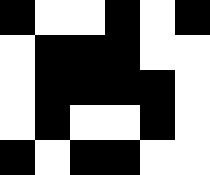[["black", "white", "white", "black", "white", "black"], ["white", "black", "black", "black", "white", "white"], ["white", "black", "black", "black", "black", "white"], ["white", "black", "white", "white", "black", "white"], ["black", "white", "black", "black", "white", "white"]]